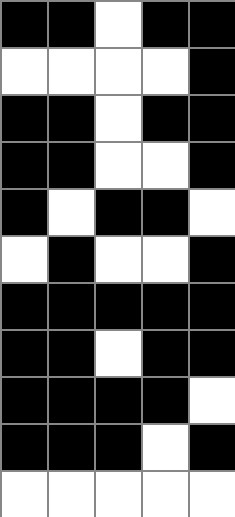[["black", "black", "white", "black", "black"], ["white", "white", "white", "white", "black"], ["black", "black", "white", "black", "black"], ["black", "black", "white", "white", "black"], ["black", "white", "black", "black", "white"], ["white", "black", "white", "white", "black"], ["black", "black", "black", "black", "black"], ["black", "black", "white", "black", "black"], ["black", "black", "black", "black", "white"], ["black", "black", "black", "white", "black"], ["white", "white", "white", "white", "white"]]